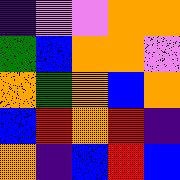[["indigo", "violet", "violet", "orange", "orange"], ["green", "blue", "orange", "orange", "violet"], ["orange", "green", "orange", "blue", "orange"], ["blue", "red", "orange", "red", "indigo"], ["orange", "indigo", "blue", "red", "blue"]]